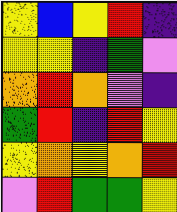[["yellow", "blue", "yellow", "red", "indigo"], ["yellow", "yellow", "indigo", "green", "violet"], ["orange", "red", "orange", "violet", "indigo"], ["green", "red", "indigo", "red", "yellow"], ["yellow", "orange", "yellow", "orange", "red"], ["violet", "red", "green", "green", "yellow"]]